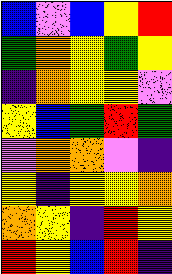[["blue", "violet", "blue", "yellow", "red"], ["green", "orange", "yellow", "green", "yellow"], ["indigo", "orange", "yellow", "yellow", "violet"], ["yellow", "blue", "green", "red", "green"], ["violet", "orange", "orange", "violet", "indigo"], ["yellow", "indigo", "yellow", "yellow", "orange"], ["orange", "yellow", "indigo", "red", "yellow"], ["red", "yellow", "blue", "red", "indigo"]]